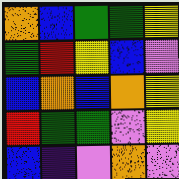[["orange", "blue", "green", "green", "yellow"], ["green", "red", "yellow", "blue", "violet"], ["blue", "orange", "blue", "orange", "yellow"], ["red", "green", "green", "violet", "yellow"], ["blue", "indigo", "violet", "orange", "violet"]]